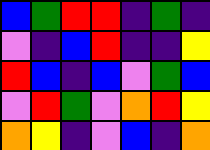[["blue", "green", "red", "red", "indigo", "green", "indigo"], ["violet", "indigo", "blue", "red", "indigo", "indigo", "yellow"], ["red", "blue", "indigo", "blue", "violet", "green", "blue"], ["violet", "red", "green", "violet", "orange", "red", "yellow"], ["orange", "yellow", "indigo", "violet", "blue", "indigo", "orange"]]